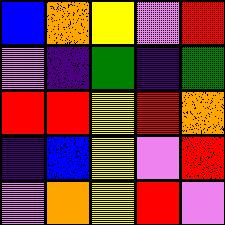[["blue", "orange", "yellow", "violet", "red"], ["violet", "indigo", "green", "indigo", "green"], ["red", "red", "yellow", "red", "orange"], ["indigo", "blue", "yellow", "violet", "red"], ["violet", "orange", "yellow", "red", "violet"]]